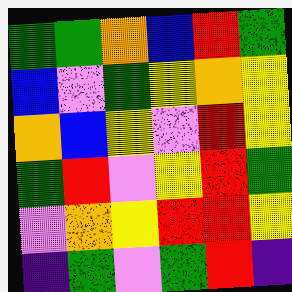[["green", "green", "orange", "blue", "red", "green"], ["blue", "violet", "green", "yellow", "orange", "yellow"], ["orange", "blue", "yellow", "violet", "red", "yellow"], ["green", "red", "violet", "yellow", "red", "green"], ["violet", "orange", "yellow", "red", "red", "yellow"], ["indigo", "green", "violet", "green", "red", "indigo"]]